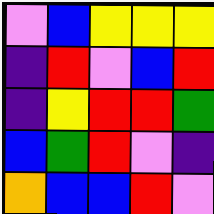[["violet", "blue", "yellow", "yellow", "yellow"], ["indigo", "red", "violet", "blue", "red"], ["indigo", "yellow", "red", "red", "green"], ["blue", "green", "red", "violet", "indigo"], ["orange", "blue", "blue", "red", "violet"]]